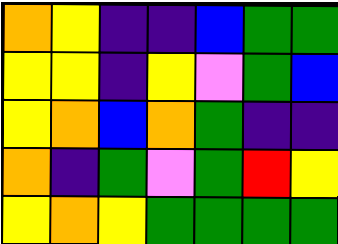[["orange", "yellow", "indigo", "indigo", "blue", "green", "green"], ["yellow", "yellow", "indigo", "yellow", "violet", "green", "blue"], ["yellow", "orange", "blue", "orange", "green", "indigo", "indigo"], ["orange", "indigo", "green", "violet", "green", "red", "yellow"], ["yellow", "orange", "yellow", "green", "green", "green", "green"]]